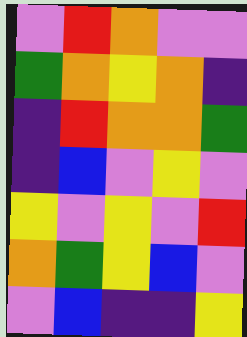[["violet", "red", "orange", "violet", "violet"], ["green", "orange", "yellow", "orange", "indigo"], ["indigo", "red", "orange", "orange", "green"], ["indigo", "blue", "violet", "yellow", "violet"], ["yellow", "violet", "yellow", "violet", "red"], ["orange", "green", "yellow", "blue", "violet"], ["violet", "blue", "indigo", "indigo", "yellow"]]